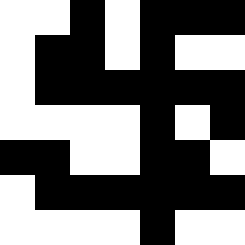[["white", "white", "black", "white", "black", "black", "black"], ["white", "black", "black", "white", "black", "white", "white"], ["white", "black", "black", "black", "black", "black", "black"], ["white", "white", "white", "white", "black", "white", "black"], ["black", "black", "white", "white", "black", "black", "white"], ["white", "black", "black", "black", "black", "black", "black"], ["white", "white", "white", "white", "black", "white", "white"]]